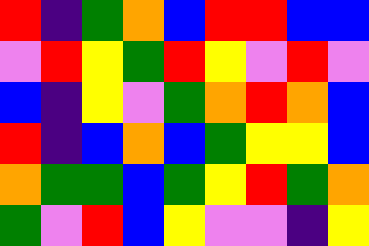[["red", "indigo", "green", "orange", "blue", "red", "red", "blue", "blue"], ["violet", "red", "yellow", "green", "red", "yellow", "violet", "red", "violet"], ["blue", "indigo", "yellow", "violet", "green", "orange", "red", "orange", "blue"], ["red", "indigo", "blue", "orange", "blue", "green", "yellow", "yellow", "blue"], ["orange", "green", "green", "blue", "green", "yellow", "red", "green", "orange"], ["green", "violet", "red", "blue", "yellow", "violet", "violet", "indigo", "yellow"]]